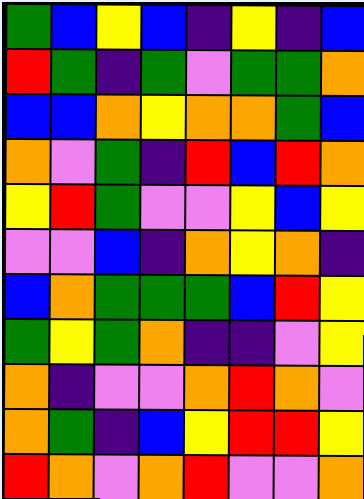[["green", "blue", "yellow", "blue", "indigo", "yellow", "indigo", "blue"], ["red", "green", "indigo", "green", "violet", "green", "green", "orange"], ["blue", "blue", "orange", "yellow", "orange", "orange", "green", "blue"], ["orange", "violet", "green", "indigo", "red", "blue", "red", "orange"], ["yellow", "red", "green", "violet", "violet", "yellow", "blue", "yellow"], ["violet", "violet", "blue", "indigo", "orange", "yellow", "orange", "indigo"], ["blue", "orange", "green", "green", "green", "blue", "red", "yellow"], ["green", "yellow", "green", "orange", "indigo", "indigo", "violet", "yellow"], ["orange", "indigo", "violet", "violet", "orange", "red", "orange", "violet"], ["orange", "green", "indigo", "blue", "yellow", "red", "red", "yellow"], ["red", "orange", "violet", "orange", "red", "violet", "violet", "orange"]]